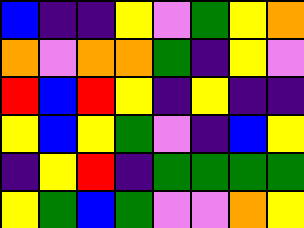[["blue", "indigo", "indigo", "yellow", "violet", "green", "yellow", "orange"], ["orange", "violet", "orange", "orange", "green", "indigo", "yellow", "violet"], ["red", "blue", "red", "yellow", "indigo", "yellow", "indigo", "indigo"], ["yellow", "blue", "yellow", "green", "violet", "indigo", "blue", "yellow"], ["indigo", "yellow", "red", "indigo", "green", "green", "green", "green"], ["yellow", "green", "blue", "green", "violet", "violet", "orange", "yellow"]]